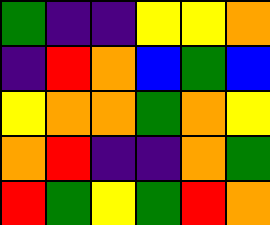[["green", "indigo", "indigo", "yellow", "yellow", "orange"], ["indigo", "red", "orange", "blue", "green", "blue"], ["yellow", "orange", "orange", "green", "orange", "yellow"], ["orange", "red", "indigo", "indigo", "orange", "green"], ["red", "green", "yellow", "green", "red", "orange"]]